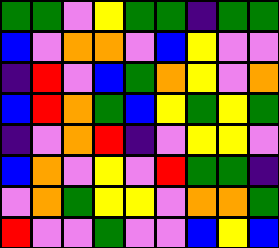[["green", "green", "violet", "yellow", "green", "green", "indigo", "green", "green"], ["blue", "violet", "orange", "orange", "violet", "blue", "yellow", "violet", "violet"], ["indigo", "red", "violet", "blue", "green", "orange", "yellow", "violet", "orange"], ["blue", "red", "orange", "green", "blue", "yellow", "green", "yellow", "green"], ["indigo", "violet", "orange", "red", "indigo", "violet", "yellow", "yellow", "violet"], ["blue", "orange", "violet", "yellow", "violet", "red", "green", "green", "indigo"], ["violet", "orange", "green", "yellow", "yellow", "violet", "orange", "orange", "green"], ["red", "violet", "violet", "green", "violet", "violet", "blue", "yellow", "blue"]]